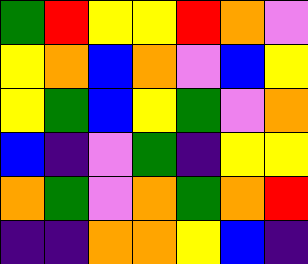[["green", "red", "yellow", "yellow", "red", "orange", "violet"], ["yellow", "orange", "blue", "orange", "violet", "blue", "yellow"], ["yellow", "green", "blue", "yellow", "green", "violet", "orange"], ["blue", "indigo", "violet", "green", "indigo", "yellow", "yellow"], ["orange", "green", "violet", "orange", "green", "orange", "red"], ["indigo", "indigo", "orange", "orange", "yellow", "blue", "indigo"]]